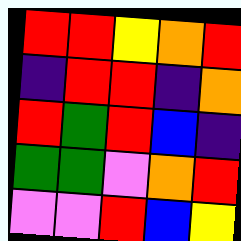[["red", "red", "yellow", "orange", "red"], ["indigo", "red", "red", "indigo", "orange"], ["red", "green", "red", "blue", "indigo"], ["green", "green", "violet", "orange", "red"], ["violet", "violet", "red", "blue", "yellow"]]